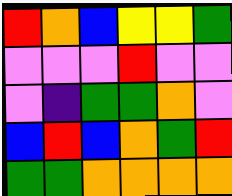[["red", "orange", "blue", "yellow", "yellow", "green"], ["violet", "violet", "violet", "red", "violet", "violet"], ["violet", "indigo", "green", "green", "orange", "violet"], ["blue", "red", "blue", "orange", "green", "red"], ["green", "green", "orange", "orange", "orange", "orange"]]